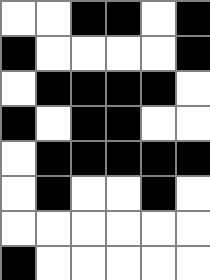[["white", "white", "black", "black", "white", "black"], ["black", "white", "white", "white", "white", "black"], ["white", "black", "black", "black", "black", "white"], ["black", "white", "black", "black", "white", "white"], ["white", "black", "black", "black", "black", "black"], ["white", "black", "white", "white", "black", "white"], ["white", "white", "white", "white", "white", "white"], ["black", "white", "white", "white", "white", "white"]]